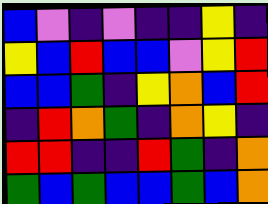[["blue", "violet", "indigo", "violet", "indigo", "indigo", "yellow", "indigo"], ["yellow", "blue", "red", "blue", "blue", "violet", "yellow", "red"], ["blue", "blue", "green", "indigo", "yellow", "orange", "blue", "red"], ["indigo", "red", "orange", "green", "indigo", "orange", "yellow", "indigo"], ["red", "red", "indigo", "indigo", "red", "green", "indigo", "orange"], ["green", "blue", "green", "blue", "blue", "green", "blue", "orange"]]